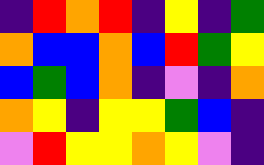[["indigo", "red", "orange", "red", "indigo", "yellow", "indigo", "green"], ["orange", "blue", "blue", "orange", "blue", "red", "green", "yellow"], ["blue", "green", "blue", "orange", "indigo", "violet", "indigo", "orange"], ["orange", "yellow", "indigo", "yellow", "yellow", "green", "blue", "indigo"], ["violet", "red", "yellow", "yellow", "orange", "yellow", "violet", "indigo"]]